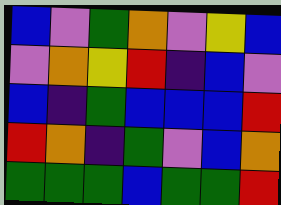[["blue", "violet", "green", "orange", "violet", "yellow", "blue"], ["violet", "orange", "yellow", "red", "indigo", "blue", "violet"], ["blue", "indigo", "green", "blue", "blue", "blue", "red"], ["red", "orange", "indigo", "green", "violet", "blue", "orange"], ["green", "green", "green", "blue", "green", "green", "red"]]